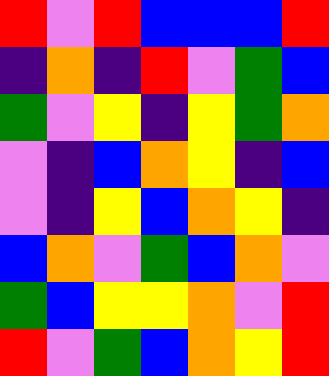[["red", "violet", "red", "blue", "blue", "blue", "red"], ["indigo", "orange", "indigo", "red", "violet", "green", "blue"], ["green", "violet", "yellow", "indigo", "yellow", "green", "orange"], ["violet", "indigo", "blue", "orange", "yellow", "indigo", "blue"], ["violet", "indigo", "yellow", "blue", "orange", "yellow", "indigo"], ["blue", "orange", "violet", "green", "blue", "orange", "violet"], ["green", "blue", "yellow", "yellow", "orange", "violet", "red"], ["red", "violet", "green", "blue", "orange", "yellow", "red"]]